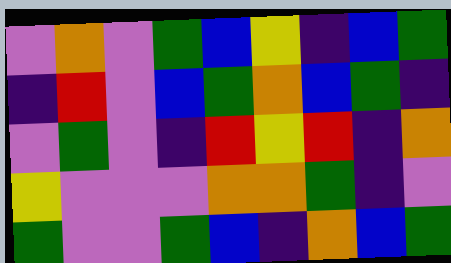[["violet", "orange", "violet", "green", "blue", "yellow", "indigo", "blue", "green"], ["indigo", "red", "violet", "blue", "green", "orange", "blue", "green", "indigo"], ["violet", "green", "violet", "indigo", "red", "yellow", "red", "indigo", "orange"], ["yellow", "violet", "violet", "violet", "orange", "orange", "green", "indigo", "violet"], ["green", "violet", "violet", "green", "blue", "indigo", "orange", "blue", "green"]]